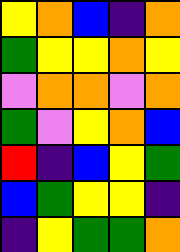[["yellow", "orange", "blue", "indigo", "orange"], ["green", "yellow", "yellow", "orange", "yellow"], ["violet", "orange", "orange", "violet", "orange"], ["green", "violet", "yellow", "orange", "blue"], ["red", "indigo", "blue", "yellow", "green"], ["blue", "green", "yellow", "yellow", "indigo"], ["indigo", "yellow", "green", "green", "orange"]]